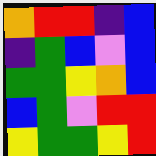[["orange", "red", "red", "indigo", "blue"], ["indigo", "green", "blue", "violet", "blue"], ["green", "green", "yellow", "orange", "blue"], ["blue", "green", "violet", "red", "red"], ["yellow", "green", "green", "yellow", "red"]]